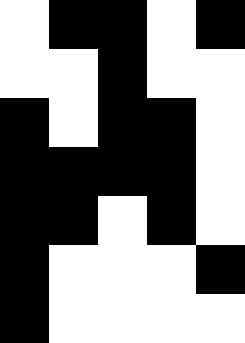[["white", "black", "black", "white", "black"], ["white", "white", "black", "white", "white"], ["black", "white", "black", "black", "white"], ["black", "black", "black", "black", "white"], ["black", "black", "white", "black", "white"], ["black", "white", "white", "white", "black"], ["black", "white", "white", "white", "white"]]